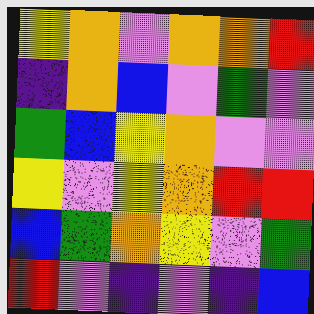[["yellow", "orange", "violet", "orange", "orange", "red"], ["indigo", "orange", "blue", "violet", "green", "violet"], ["green", "blue", "yellow", "orange", "violet", "violet"], ["yellow", "violet", "yellow", "orange", "red", "red"], ["blue", "green", "orange", "yellow", "violet", "green"], ["red", "violet", "indigo", "violet", "indigo", "blue"]]